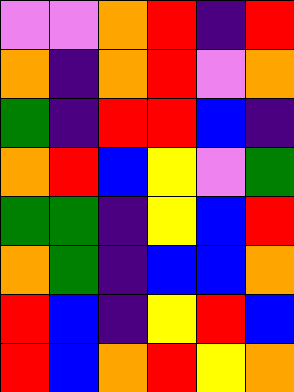[["violet", "violet", "orange", "red", "indigo", "red"], ["orange", "indigo", "orange", "red", "violet", "orange"], ["green", "indigo", "red", "red", "blue", "indigo"], ["orange", "red", "blue", "yellow", "violet", "green"], ["green", "green", "indigo", "yellow", "blue", "red"], ["orange", "green", "indigo", "blue", "blue", "orange"], ["red", "blue", "indigo", "yellow", "red", "blue"], ["red", "blue", "orange", "red", "yellow", "orange"]]